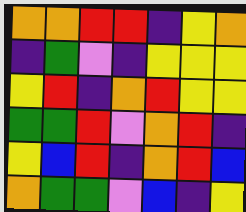[["orange", "orange", "red", "red", "indigo", "yellow", "orange"], ["indigo", "green", "violet", "indigo", "yellow", "yellow", "yellow"], ["yellow", "red", "indigo", "orange", "red", "yellow", "yellow"], ["green", "green", "red", "violet", "orange", "red", "indigo"], ["yellow", "blue", "red", "indigo", "orange", "red", "blue"], ["orange", "green", "green", "violet", "blue", "indigo", "yellow"]]